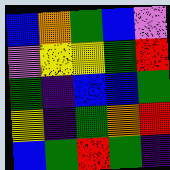[["blue", "orange", "green", "blue", "violet"], ["violet", "yellow", "yellow", "green", "red"], ["green", "indigo", "blue", "blue", "green"], ["yellow", "indigo", "green", "orange", "red"], ["blue", "green", "red", "green", "indigo"]]